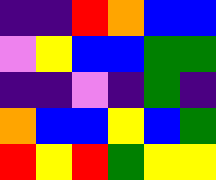[["indigo", "indigo", "red", "orange", "blue", "blue"], ["violet", "yellow", "blue", "blue", "green", "green"], ["indigo", "indigo", "violet", "indigo", "green", "indigo"], ["orange", "blue", "blue", "yellow", "blue", "green"], ["red", "yellow", "red", "green", "yellow", "yellow"]]